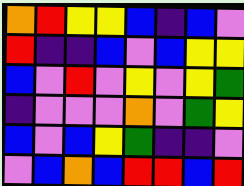[["orange", "red", "yellow", "yellow", "blue", "indigo", "blue", "violet"], ["red", "indigo", "indigo", "blue", "violet", "blue", "yellow", "yellow"], ["blue", "violet", "red", "violet", "yellow", "violet", "yellow", "green"], ["indigo", "violet", "violet", "violet", "orange", "violet", "green", "yellow"], ["blue", "violet", "blue", "yellow", "green", "indigo", "indigo", "violet"], ["violet", "blue", "orange", "blue", "red", "red", "blue", "red"]]